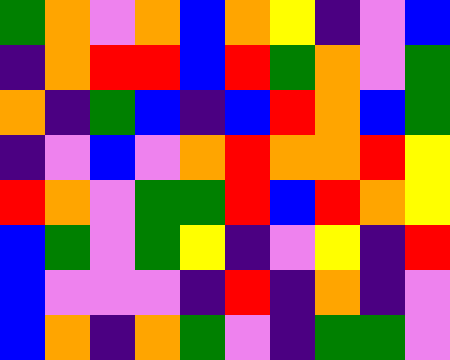[["green", "orange", "violet", "orange", "blue", "orange", "yellow", "indigo", "violet", "blue"], ["indigo", "orange", "red", "red", "blue", "red", "green", "orange", "violet", "green"], ["orange", "indigo", "green", "blue", "indigo", "blue", "red", "orange", "blue", "green"], ["indigo", "violet", "blue", "violet", "orange", "red", "orange", "orange", "red", "yellow"], ["red", "orange", "violet", "green", "green", "red", "blue", "red", "orange", "yellow"], ["blue", "green", "violet", "green", "yellow", "indigo", "violet", "yellow", "indigo", "red"], ["blue", "violet", "violet", "violet", "indigo", "red", "indigo", "orange", "indigo", "violet"], ["blue", "orange", "indigo", "orange", "green", "violet", "indigo", "green", "green", "violet"]]